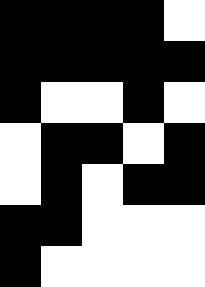[["black", "black", "black", "black", "white"], ["black", "black", "black", "black", "black"], ["black", "white", "white", "black", "white"], ["white", "black", "black", "white", "black"], ["white", "black", "white", "black", "black"], ["black", "black", "white", "white", "white"], ["black", "white", "white", "white", "white"]]